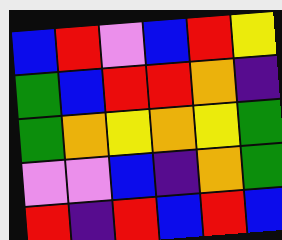[["blue", "red", "violet", "blue", "red", "yellow"], ["green", "blue", "red", "red", "orange", "indigo"], ["green", "orange", "yellow", "orange", "yellow", "green"], ["violet", "violet", "blue", "indigo", "orange", "green"], ["red", "indigo", "red", "blue", "red", "blue"]]